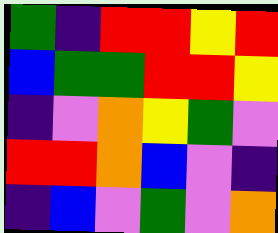[["green", "indigo", "red", "red", "yellow", "red"], ["blue", "green", "green", "red", "red", "yellow"], ["indigo", "violet", "orange", "yellow", "green", "violet"], ["red", "red", "orange", "blue", "violet", "indigo"], ["indigo", "blue", "violet", "green", "violet", "orange"]]